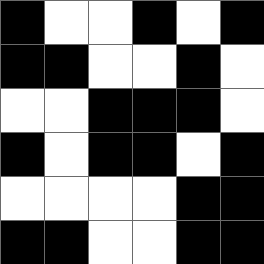[["black", "white", "white", "black", "white", "black"], ["black", "black", "white", "white", "black", "white"], ["white", "white", "black", "black", "black", "white"], ["black", "white", "black", "black", "white", "black"], ["white", "white", "white", "white", "black", "black"], ["black", "black", "white", "white", "black", "black"]]